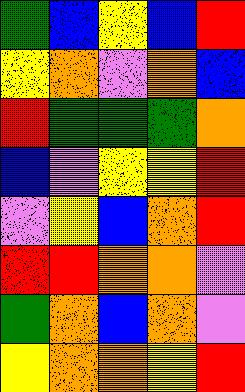[["green", "blue", "yellow", "blue", "red"], ["yellow", "orange", "violet", "orange", "blue"], ["red", "green", "green", "green", "orange"], ["blue", "violet", "yellow", "yellow", "red"], ["violet", "yellow", "blue", "orange", "red"], ["red", "red", "orange", "orange", "violet"], ["green", "orange", "blue", "orange", "violet"], ["yellow", "orange", "orange", "yellow", "red"]]